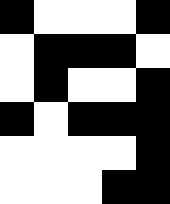[["black", "white", "white", "white", "black"], ["white", "black", "black", "black", "white"], ["white", "black", "white", "white", "black"], ["black", "white", "black", "black", "black"], ["white", "white", "white", "white", "black"], ["white", "white", "white", "black", "black"]]